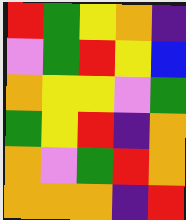[["red", "green", "yellow", "orange", "indigo"], ["violet", "green", "red", "yellow", "blue"], ["orange", "yellow", "yellow", "violet", "green"], ["green", "yellow", "red", "indigo", "orange"], ["orange", "violet", "green", "red", "orange"], ["orange", "orange", "orange", "indigo", "red"]]